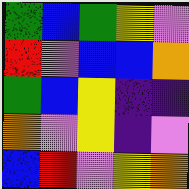[["green", "blue", "green", "yellow", "violet"], ["red", "violet", "blue", "blue", "orange"], ["green", "blue", "yellow", "indigo", "indigo"], ["orange", "violet", "yellow", "indigo", "violet"], ["blue", "red", "violet", "yellow", "orange"]]